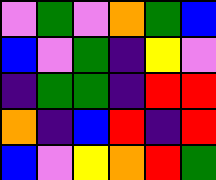[["violet", "green", "violet", "orange", "green", "blue"], ["blue", "violet", "green", "indigo", "yellow", "violet"], ["indigo", "green", "green", "indigo", "red", "red"], ["orange", "indigo", "blue", "red", "indigo", "red"], ["blue", "violet", "yellow", "orange", "red", "green"]]